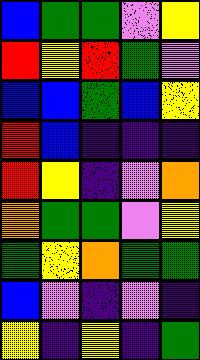[["blue", "green", "green", "violet", "yellow"], ["red", "yellow", "red", "green", "violet"], ["blue", "blue", "green", "blue", "yellow"], ["red", "blue", "indigo", "indigo", "indigo"], ["red", "yellow", "indigo", "violet", "orange"], ["orange", "green", "green", "violet", "yellow"], ["green", "yellow", "orange", "green", "green"], ["blue", "violet", "indigo", "violet", "indigo"], ["yellow", "indigo", "yellow", "indigo", "green"]]